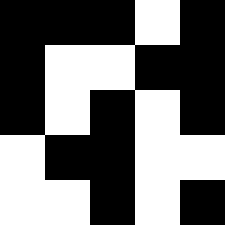[["black", "black", "black", "white", "black"], ["black", "white", "white", "black", "black"], ["black", "white", "black", "white", "black"], ["white", "black", "black", "white", "white"], ["white", "white", "black", "white", "black"]]